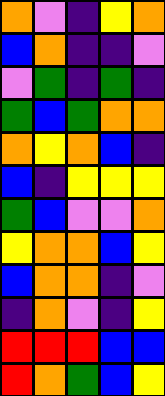[["orange", "violet", "indigo", "yellow", "orange"], ["blue", "orange", "indigo", "indigo", "violet"], ["violet", "green", "indigo", "green", "indigo"], ["green", "blue", "green", "orange", "orange"], ["orange", "yellow", "orange", "blue", "indigo"], ["blue", "indigo", "yellow", "yellow", "yellow"], ["green", "blue", "violet", "violet", "orange"], ["yellow", "orange", "orange", "blue", "yellow"], ["blue", "orange", "orange", "indigo", "violet"], ["indigo", "orange", "violet", "indigo", "yellow"], ["red", "red", "red", "blue", "blue"], ["red", "orange", "green", "blue", "yellow"]]